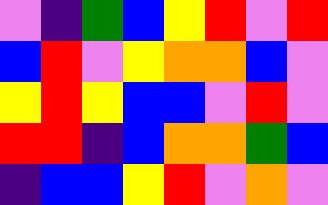[["violet", "indigo", "green", "blue", "yellow", "red", "violet", "red"], ["blue", "red", "violet", "yellow", "orange", "orange", "blue", "violet"], ["yellow", "red", "yellow", "blue", "blue", "violet", "red", "violet"], ["red", "red", "indigo", "blue", "orange", "orange", "green", "blue"], ["indigo", "blue", "blue", "yellow", "red", "violet", "orange", "violet"]]